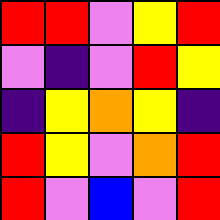[["red", "red", "violet", "yellow", "red"], ["violet", "indigo", "violet", "red", "yellow"], ["indigo", "yellow", "orange", "yellow", "indigo"], ["red", "yellow", "violet", "orange", "red"], ["red", "violet", "blue", "violet", "red"]]